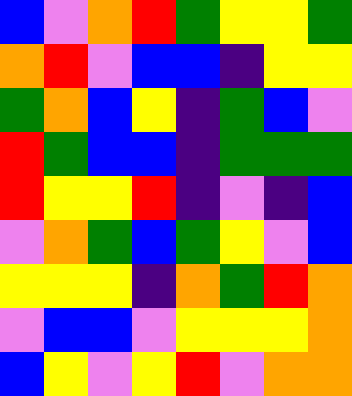[["blue", "violet", "orange", "red", "green", "yellow", "yellow", "green"], ["orange", "red", "violet", "blue", "blue", "indigo", "yellow", "yellow"], ["green", "orange", "blue", "yellow", "indigo", "green", "blue", "violet"], ["red", "green", "blue", "blue", "indigo", "green", "green", "green"], ["red", "yellow", "yellow", "red", "indigo", "violet", "indigo", "blue"], ["violet", "orange", "green", "blue", "green", "yellow", "violet", "blue"], ["yellow", "yellow", "yellow", "indigo", "orange", "green", "red", "orange"], ["violet", "blue", "blue", "violet", "yellow", "yellow", "yellow", "orange"], ["blue", "yellow", "violet", "yellow", "red", "violet", "orange", "orange"]]